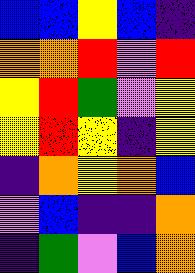[["blue", "blue", "yellow", "blue", "indigo"], ["orange", "orange", "red", "violet", "red"], ["yellow", "red", "green", "violet", "yellow"], ["yellow", "red", "yellow", "indigo", "yellow"], ["indigo", "orange", "yellow", "orange", "blue"], ["violet", "blue", "indigo", "indigo", "orange"], ["indigo", "green", "violet", "blue", "orange"]]